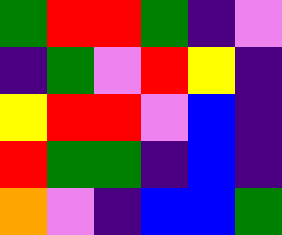[["green", "red", "red", "green", "indigo", "violet"], ["indigo", "green", "violet", "red", "yellow", "indigo"], ["yellow", "red", "red", "violet", "blue", "indigo"], ["red", "green", "green", "indigo", "blue", "indigo"], ["orange", "violet", "indigo", "blue", "blue", "green"]]